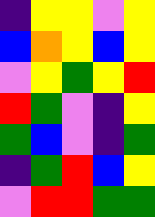[["indigo", "yellow", "yellow", "violet", "yellow"], ["blue", "orange", "yellow", "blue", "yellow"], ["violet", "yellow", "green", "yellow", "red"], ["red", "green", "violet", "indigo", "yellow"], ["green", "blue", "violet", "indigo", "green"], ["indigo", "green", "red", "blue", "yellow"], ["violet", "red", "red", "green", "green"]]